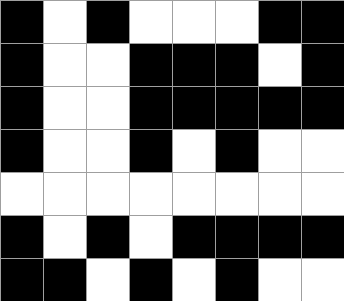[["black", "white", "black", "white", "white", "white", "black", "black"], ["black", "white", "white", "black", "black", "black", "white", "black"], ["black", "white", "white", "black", "black", "black", "black", "black"], ["black", "white", "white", "black", "white", "black", "white", "white"], ["white", "white", "white", "white", "white", "white", "white", "white"], ["black", "white", "black", "white", "black", "black", "black", "black"], ["black", "black", "white", "black", "white", "black", "white", "white"]]